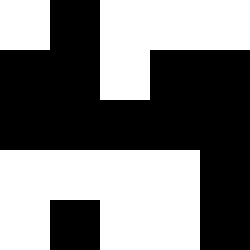[["white", "black", "white", "white", "white"], ["black", "black", "white", "black", "black"], ["black", "black", "black", "black", "black"], ["white", "white", "white", "white", "black"], ["white", "black", "white", "white", "black"]]